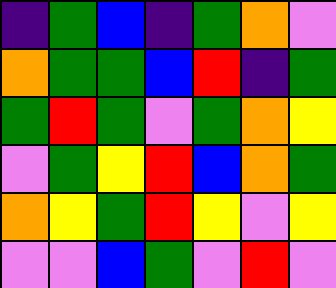[["indigo", "green", "blue", "indigo", "green", "orange", "violet"], ["orange", "green", "green", "blue", "red", "indigo", "green"], ["green", "red", "green", "violet", "green", "orange", "yellow"], ["violet", "green", "yellow", "red", "blue", "orange", "green"], ["orange", "yellow", "green", "red", "yellow", "violet", "yellow"], ["violet", "violet", "blue", "green", "violet", "red", "violet"]]